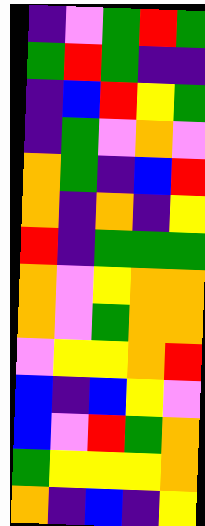[["indigo", "violet", "green", "red", "green"], ["green", "red", "green", "indigo", "indigo"], ["indigo", "blue", "red", "yellow", "green"], ["indigo", "green", "violet", "orange", "violet"], ["orange", "green", "indigo", "blue", "red"], ["orange", "indigo", "orange", "indigo", "yellow"], ["red", "indigo", "green", "green", "green"], ["orange", "violet", "yellow", "orange", "orange"], ["orange", "violet", "green", "orange", "orange"], ["violet", "yellow", "yellow", "orange", "red"], ["blue", "indigo", "blue", "yellow", "violet"], ["blue", "violet", "red", "green", "orange"], ["green", "yellow", "yellow", "yellow", "orange"], ["orange", "indigo", "blue", "indigo", "yellow"]]